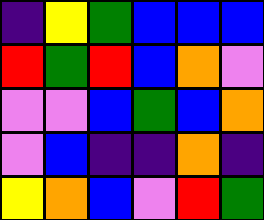[["indigo", "yellow", "green", "blue", "blue", "blue"], ["red", "green", "red", "blue", "orange", "violet"], ["violet", "violet", "blue", "green", "blue", "orange"], ["violet", "blue", "indigo", "indigo", "orange", "indigo"], ["yellow", "orange", "blue", "violet", "red", "green"]]